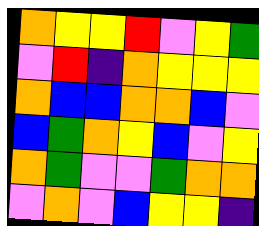[["orange", "yellow", "yellow", "red", "violet", "yellow", "green"], ["violet", "red", "indigo", "orange", "yellow", "yellow", "yellow"], ["orange", "blue", "blue", "orange", "orange", "blue", "violet"], ["blue", "green", "orange", "yellow", "blue", "violet", "yellow"], ["orange", "green", "violet", "violet", "green", "orange", "orange"], ["violet", "orange", "violet", "blue", "yellow", "yellow", "indigo"]]